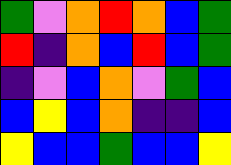[["green", "violet", "orange", "red", "orange", "blue", "green"], ["red", "indigo", "orange", "blue", "red", "blue", "green"], ["indigo", "violet", "blue", "orange", "violet", "green", "blue"], ["blue", "yellow", "blue", "orange", "indigo", "indigo", "blue"], ["yellow", "blue", "blue", "green", "blue", "blue", "yellow"]]